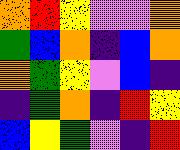[["orange", "red", "yellow", "violet", "violet", "orange"], ["green", "blue", "orange", "indigo", "blue", "orange"], ["orange", "green", "yellow", "violet", "blue", "indigo"], ["indigo", "green", "orange", "indigo", "red", "yellow"], ["blue", "yellow", "green", "violet", "indigo", "red"]]